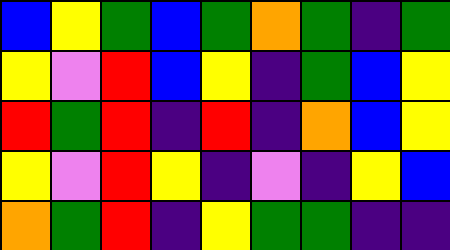[["blue", "yellow", "green", "blue", "green", "orange", "green", "indigo", "green"], ["yellow", "violet", "red", "blue", "yellow", "indigo", "green", "blue", "yellow"], ["red", "green", "red", "indigo", "red", "indigo", "orange", "blue", "yellow"], ["yellow", "violet", "red", "yellow", "indigo", "violet", "indigo", "yellow", "blue"], ["orange", "green", "red", "indigo", "yellow", "green", "green", "indigo", "indigo"]]